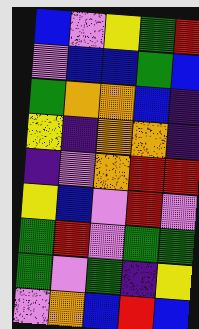[["blue", "violet", "yellow", "green", "red"], ["violet", "blue", "blue", "green", "blue"], ["green", "orange", "orange", "blue", "indigo"], ["yellow", "indigo", "orange", "orange", "indigo"], ["indigo", "violet", "orange", "red", "red"], ["yellow", "blue", "violet", "red", "violet"], ["green", "red", "violet", "green", "green"], ["green", "violet", "green", "indigo", "yellow"], ["violet", "orange", "blue", "red", "blue"]]